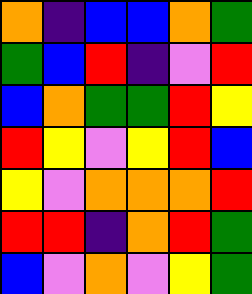[["orange", "indigo", "blue", "blue", "orange", "green"], ["green", "blue", "red", "indigo", "violet", "red"], ["blue", "orange", "green", "green", "red", "yellow"], ["red", "yellow", "violet", "yellow", "red", "blue"], ["yellow", "violet", "orange", "orange", "orange", "red"], ["red", "red", "indigo", "orange", "red", "green"], ["blue", "violet", "orange", "violet", "yellow", "green"]]